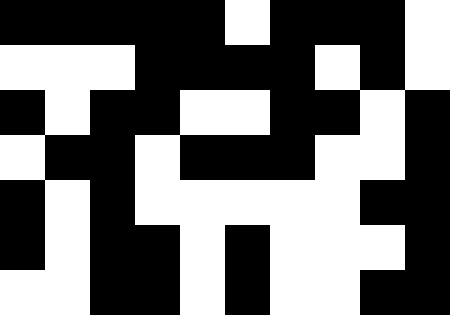[["black", "black", "black", "black", "black", "white", "black", "black", "black", "white"], ["white", "white", "white", "black", "black", "black", "black", "white", "black", "white"], ["black", "white", "black", "black", "white", "white", "black", "black", "white", "black"], ["white", "black", "black", "white", "black", "black", "black", "white", "white", "black"], ["black", "white", "black", "white", "white", "white", "white", "white", "black", "black"], ["black", "white", "black", "black", "white", "black", "white", "white", "white", "black"], ["white", "white", "black", "black", "white", "black", "white", "white", "black", "black"]]